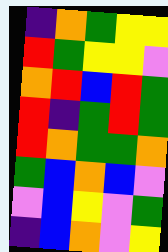[["indigo", "orange", "green", "yellow", "yellow"], ["red", "green", "yellow", "yellow", "violet"], ["orange", "red", "blue", "red", "green"], ["red", "indigo", "green", "red", "green"], ["red", "orange", "green", "green", "orange"], ["green", "blue", "orange", "blue", "violet"], ["violet", "blue", "yellow", "violet", "green"], ["indigo", "blue", "orange", "violet", "yellow"]]